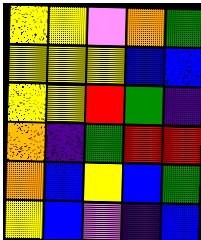[["yellow", "yellow", "violet", "orange", "green"], ["yellow", "yellow", "yellow", "blue", "blue"], ["yellow", "yellow", "red", "green", "indigo"], ["orange", "indigo", "green", "red", "red"], ["orange", "blue", "yellow", "blue", "green"], ["yellow", "blue", "violet", "indigo", "blue"]]